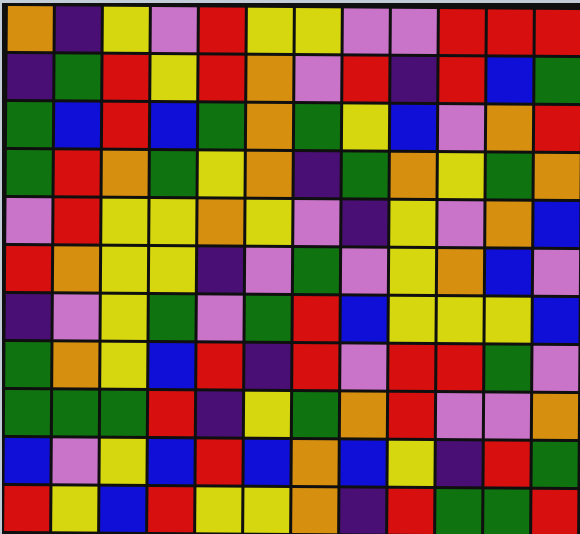[["orange", "indigo", "yellow", "violet", "red", "yellow", "yellow", "violet", "violet", "red", "red", "red"], ["indigo", "green", "red", "yellow", "red", "orange", "violet", "red", "indigo", "red", "blue", "green"], ["green", "blue", "red", "blue", "green", "orange", "green", "yellow", "blue", "violet", "orange", "red"], ["green", "red", "orange", "green", "yellow", "orange", "indigo", "green", "orange", "yellow", "green", "orange"], ["violet", "red", "yellow", "yellow", "orange", "yellow", "violet", "indigo", "yellow", "violet", "orange", "blue"], ["red", "orange", "yellow", "yellow", "indigo", "violet", "green", "violet", "yellow", "orange", "blue", "violet"], ["indigo", "violet", "yellow", "green", "violet", "green", "red", "blue", "yellow", "yellow", "yellow", "blue"], ["green", "orange", "yellow", "blue", "red", "indigo", "red", "violet", "red", "red", "green", "violet"], ["green", "green", "green", "red", "indigo", "yellow", "green", "orange", "red", "violet", "violet", "orange"], ["blue", "violet", "yellow", "blue", "red", "blue", "orange", "blue", "yellow", "indigo", "red", "green"], ["red", "yellow", "blue", "red", "yellow", "yellow", "orange", "indigo", "red", "green", "green", "red"]]